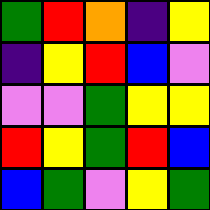[["green", "red", "orange", "indigo", "yellow"], ["indigo", "yellow", "red", "blue", "violet"], ["violet", "violet", "green", "yellow", "yellow"], ["red", "yellow", "green", "red", "blue"], ["blue", "green", "violet", "yellow", "green"]]